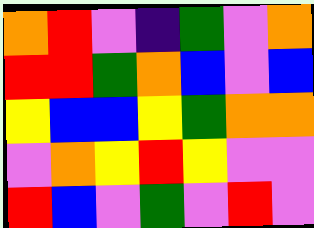[["orange", "red", "violet", "indigo", "green", "violet", "orange"], ["red", "red", "green", "orange", "blue", "violet", "blue"], ["yellow", "blue", "blue", "yellow", "green", "orange", "orange"], ["violet", "orange", "yellow", "red", "yellow", "violet", "violet"], ["red", "blue", "violet", "green", "violet", "red", "violet"]]